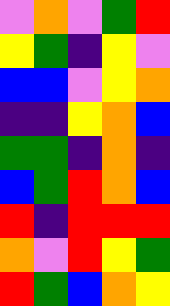[["violet", "orange", "violet", "green", "red"], ["yellow", "green", "indigo", "yellow", "violet"], ["blue", "blue", "violet", "yellow", "orange"], ["indigo", "indigo", "yellow", "orange", "blue"], ["green", "green", "indigo", "orange", "indigo"], ["blue", "green", "red", "orange", "blue"], ["red", "indigo", "red", "red", "red"], ["orange", "violet", "red", "yellow", "green"], ["red", "green", "blue", "orange", "yellow"]]